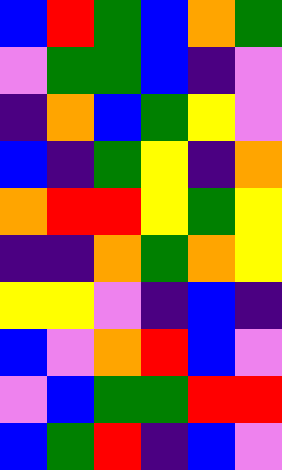[["blue", "red", "green", "blue", "orange", "green"], ["violet", "green", "green", "blue", "indigo", "violet"], ["indigo", "orange", "blue", "green", "yellow", "violet"], ["blue", "indigo", "green", "yellow", "indigo", "orange"], ["orange", "red", "red", "yellow", "green", "yellow"], ["indigo", "indigo", "orange", "green", "orange", "yellow"], ["yellow", "yellow", "violet", "indigo", "blue", "indigo"], ["blue", "violet", "orange", "red", "blue", "violet"], ["violet", "blue", "green", "green", "red", "red"], ["blue", "green", "red", "indigo", "blue", "violet"]]